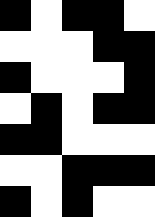[["black", "white", "black", "black", "white"], ["white", "white", "white", "black", "black"], ["black", "white", "white", "white", "black"], ["white", "black", "white", "black", "black"], ["black", "black", "white", "white", "white"], ["white", "white", "black", "black", "black"], ["black", "white", "black", "white", "white"]]